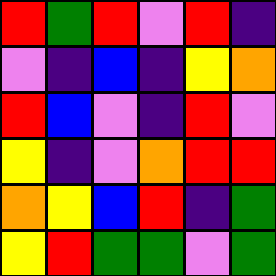[["red", "green", "red", "violet", "red", "indigo"], ["violet", "indigo", "blue", "indigo", "yellow", "orange"], ["red", "blue", "violet", "indigo", "red", "violet"], ["yellow", "indigo", "violet", "orange", "red", "red"], ["orange", "yellow", "blue", "red", "indigo", "green"], ["yellow", "red", "green", "green", "violet", "green"]]